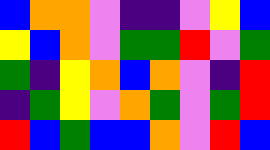[["blue", "orange", "orange", "violet", "indigo", "indigo", "violet", "yellow", "blue"], ["yellow", "blue", "orange", "violet", "green", "green", "red", "violet", "green"], ["green", "indigo", "yellow", "orange", "blue", "orange", "violet", "indigo", "red"], ["indigo", "green", "yellow", "violet", "orange", "green", "violet", "green", "red"], ["red", "blue", "green", "blue", "blue", "orange", "violet", "red", "blue"]]